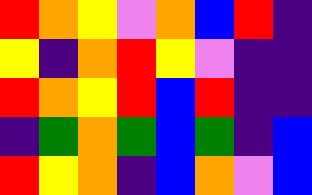[["red", "orange", "yellow", "violet", "orange", "blue", "red", "indigo"], ["yellow", "indigo", "orange", "red", "yellow", "violet", "indigo", "indigo"], ["red", "orange", "yellow", "red", "blue", "red", "indigo", "indigo"], ["indigo", "green", "orange", "green", "blue", "green", "indigo", "blue"], ["red", "yellow", "orange", "indigo", "blue", "orange", "violet", "blue"]]